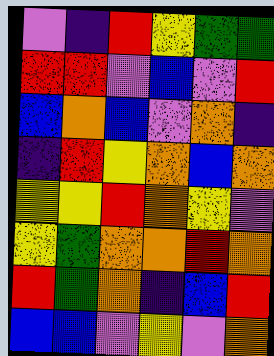[["violet", "indigo", "red", "yellow", "green", "green"], ["red", "red", "violet", "blue", "violet", "red"], ["blue", "orange", "blue", "violet", "orange", "indigo"], ["indigo", "red", "yellow", "orange", "blue", "orange"], ["yellow", "yellow", "red", "orange", "yellow", "violet"], ["yellow", "green", "orange", "orange", "red", "orange"], ["red", "green", "orange", "indigo", "blue", "red"], ["blue", "blue", "violet", "yellow", "violet", "orange"]]